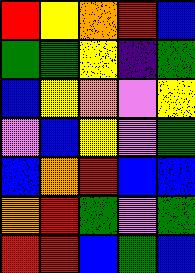[["red", "yellow", "orange", "red", "blue"], ["green", "green", "yellow", "indigo", "green"], ["blue", "yellow", "orange", "violet", "yellow"], ["violet", "blue", "yellow", "violet", "green"], ["blue", "orange", "red", "blue", "blue"], ["orange", "red", "green", "violet", "green"], ["red", "red", "blue", "green", "blue"]]